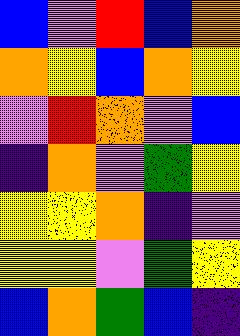[["blue", "violet", "red", "blue", "orange"], ["orange", "yellow", "blue", "orange", "yellow"], ["violet", "red", "orange", "violet", "blue"], ["indigo", "orange", "violet", "green", "yellow"], ["yellow", "yellow", "orange", "indigo", "violet"], ["yellow", "yellow", "violet", "green", "yellow"], ["blue", "orange", "green", "blue", "indigo"]]